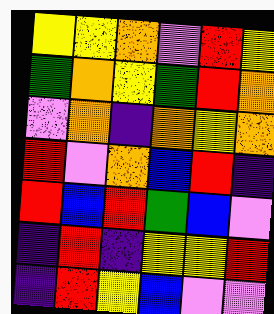[["yellow", "yellow", "orange", "violet", "red", "yellow"], ["green", "orange", "yellow", "green", "red", "orange"], ["violet", "orange", "indigo", "orange", "yellow", "orange"], ["red", "violet", "orange", "blue", "red", "indigo"], ["red", "blue", "red", "green", "blue", "violet"], ["indigo", "red", "indigo", "yellow", "yellow", "red"], ["indigo", "red", "yellow", "blue", "violet", "violet"]]